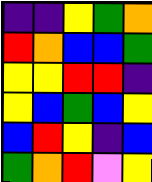[["indigo", "indigo", "yellow", "green", "orange"], ["red", "orange", "blue", "blue", "green"], ["yellow", "yellow", "red", "red", "indigo"], ["yellow", "blue", "green", "blue", "yellow"], ["blue", "red", "yellow", "indigo", "blue"], ["green", "orange", "red", "violet", "yellow"]]